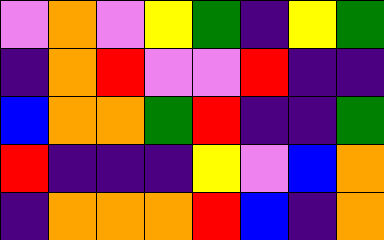[["violet", "orange", "violet", "yellow", "green", "indigo", "yellow", "green"], ["indigo", "orange", "red", "violet", "violet", "red", "indigo", "indigo"], ["blue", "orange", "orange", "green", "red", "indigo", "indigo", "green"], ["red", "indigo", "indigo", "indigo", "yellow", "violet", "blue", "orange"], ["indigo", "orange", "orange", "orange", "red", "blue", "indigo", "orange"]]